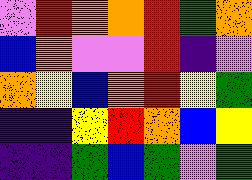[["violet", "red", "orange", "orange", "red", "green", "orange"], ["blue", "orange", "violet", "violet", "red", "indigo", "violet"], ["orange", "yellow", "blue", "orange", "red", "yellow", "green"], ["indigo", "indigo", "yellow", "red", "orange", "blue", "yellow"], ["indigo", "indigo", "green", "blue", "green", "violet", "green"]]